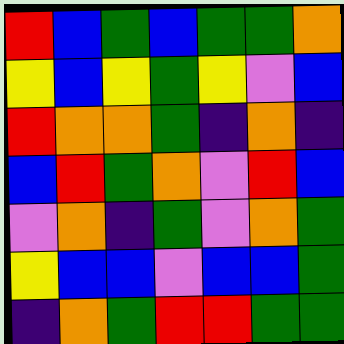[["red", "blue", "green", "blue", "green", "green", "orange"], ["yellow", "blue", "yellow", "green", "yellow", "violet", "blue"], ["red", "orange", "orange", "green", "indigo", "orange", "indigo"], ["blue", "red", "green", "orange", "violet", "red", "blue"], ["violet", "orange", "indigo", "green", "violet", "orange", "green"], ["yellow", "blue", "blue", "violet", "blue", "blue", "green"], ["indigo", "orange", "green", "red", "red", "green", "green"]]